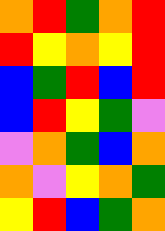[["orange", "red", "green", "orange", "red"], ["red", "yellow", "orange", "yellow", "red"], ["blue", "green", "red", "blue", "red"], ["blue", "red", "yellow", "green", "violet"], ["violet", "orange", "green", "blue", "orange"], ["orange", "violet", "yellow", "orange", "green"], ["yellow", "red", "blue", "green", "orange"]]